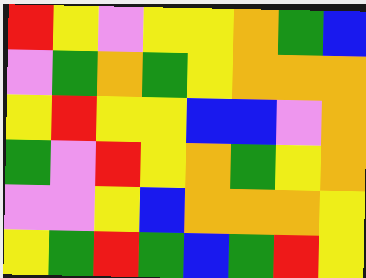[["red", "yellow", "violet", "yellow", "yellow", "orange", "green", "blue"], ["violet", "green", "orange", "green", "yellow", "orange", "orange", "orange"], ["yellow", "red", "yellow", "yellow", "blue", "blue", "violet", "orange"], ["green", "violet", "red", "yellow", "orange", "green", "yellow", "orange"], ["violet", "violet", "yellow", "blue", "orange", "orange", "orange", "yellow"], ["yellow", "green", "red", "green", "blue", "green", "red", "yellow"]]